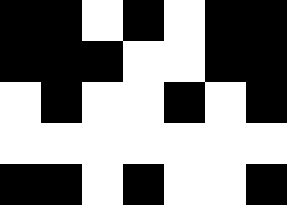[["black", "black", "white", "black", "white", "black", "black"], ["black", "black", "black", "white", "white", "black", "black"], ["white", "black", "white", "white", "black", "white", "black"], ["white", "white", "white", "white", "white", "white", "white"], ["black", "black", "white", "black", "white", "white", "black"]]